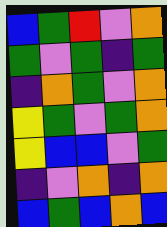[["blue", "green", "red", "violet", "orange"], ["green", "violet", "green", "indigo", "green"], ["indigo", "orange", "green", "violet", "orange"], ["yellow", "green", "violet", "green", "orange"], ["yellow", "blue", "blue", "violet", "green"], ["indigo", "violet", "orange", "indigo", "orange"], ["blue", "green", "blue", "orange", "blue"]]